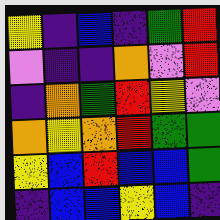[["yellow", "indigo", "blue", "indigo", "green", "red"], ["violet", "indigo", "indigo", "orange", "violet", "red"], ["indigo", "orange", "green", "red", "yellow", "violet"], ["orange", "yellow", "orange", "red", "green", "green"], ["yellow", "blue", "red", "blue", "blue", "green"], ["indigo", "blue", "blue", "yellow", "blue", "indigo"]]